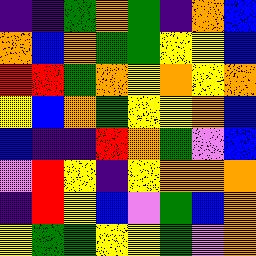[["indigo", "indigo", "green", "orange", "green", "indigo", "orange", "blue"], ["orange", "blue", "orange", "green", "green", "yellow", "yellow", "blue"], ["red", "red", "green", "orange", "yellow", "orange", "yellow", "orange"], ["yellow", "blue", "orange", "green", "yellow", "yellow", "orange", "blue"], ["blue", "indigo", "indigo", "red", "orange", "green", "violet", "blue"], ["violet", "red", "yellow", "indigo", "yellow", "orange", "orange", "orange"], ["indigo", "red", "yellow", "blue", "violet", "green", "blue", "orange"], ["yellow", "green", "green", "yellow", "yellow", "green", "violet", "orange"]]